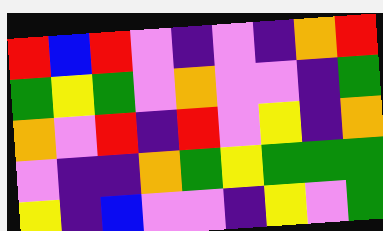[["red", "blue", "red", "violet", "indigo", "violet", "indigo", "orange", "red"], ["green", "yellow", "green", "violet", "orange", "violet", "violet", "indigo", "green"], ["orange", "violet", "red", "indigo", "red", "violet", "yellow", "indigo", "orange"], ["violet", "indigo", "indigo", "orange", "green", "yellow", "green", "green", "green"], ["yellow", "indigo", "blue", "violet", "violet", "indigo", "yellow", "violet", "green"]]